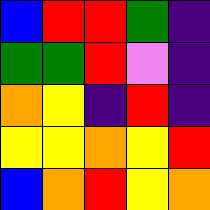[["blue", "red", "red", "green", "indigo"], ["green", "green", "red", "violet", "indigo"], ["orange", "yellow", "indigo", "red", "indigo"], ["yellow", "yellow", "orange", "yellow", "red"], ["blue", "orange", "red", "yellow", "orange"]]